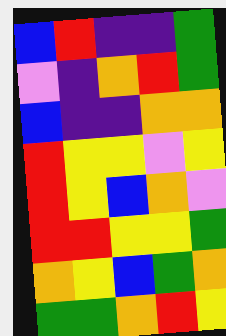[["blue", "red", "indigo", "indigo", "green"], ["violet", "indigo", "orange", "red", "green"], ["blue", "indigo", "indigo", "orange", "orange"], ["red", "yellow", "yellow", "violet", "yellow"], ["red", "yellow", "blue", "orange", "violet"], ["red", "red", "yellow", "yellow", "green"], ["orange", "yellow", "blue", "green", "orange"], ["green", "green", "orange", "red", "yellow"]]